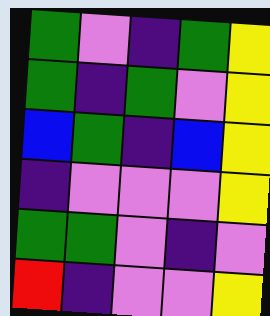[["green", "violet", "indigo", "green", "yellow"], ["green", "indigo", "green", "violet", "yellow"], ["blue", "green", "indigo", "blue", "yellow"], ["indigo", "violet", "violet", "violet", "yellow"], ["green", "green", "violet", "indigo", "violet"], ["red", "indigo", "violet", "violet", "yellow"]]